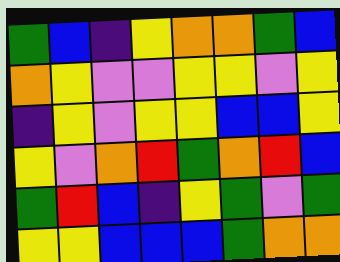[["green", "blue", "indigo", "yellow", "orange", "orange", "green", "blue"], ["orange", "yellow", "violet", "violet", "yellow", "yellow", "violet", "yellow"], ["indigo", "yellow", "violet", "yellow", "yellow", "blue", "blue", "yellow"], ["yellow", "violet", "orange", "red", "green", "orange", "red", "blue"], ["green", "red", "blue", "indigo", "yellow", "green", "violet", "green"], ["yellow", "yellow", "blue", "blue", "blue", "green", "orange", "orange"]]